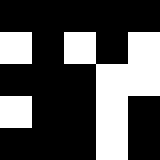[["black", "black", "black", "black", "black"], ["white", "black", "white", "black", "white"], ["black", "black", "black", "white", "white"], ["white", "black", "black", "white", "black"], ["black", "black", "black", "white", "black"]]